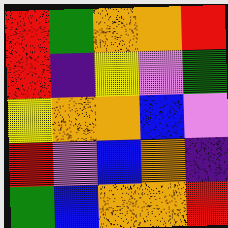[["red", "green", "orange", "orange", "red"], ["red", "indigo", "yellow", "violet", "green"], ["yellow", "orange", "orange", "blue", "violet"], ["red", "violet", "blue", "orange", "indigo"], ["green", "blue", "orange", "orange", "red"]]